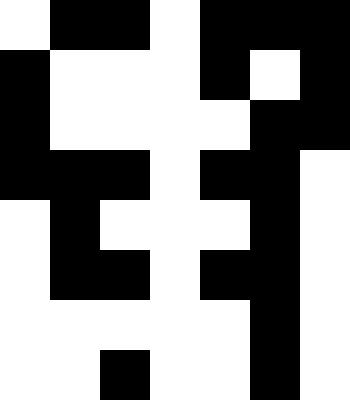[["white", "black", "black", "white", "black", "black", "black"], ["black", "white", "white", "white", "black", "white", "black"], ["black", "white", "white", "white", "white", "black", "black"], ["black", "black", "black", "white", "black", "black", "white"], ["white", "black", "white", "white", "white", "black", "white"], ["white", "black", "black", "white", "black", "black", "white"], ["white", "white", "white", "white", "white", "black", "white"], ["white", "white", "black", "white", "white", "black", "white"]]